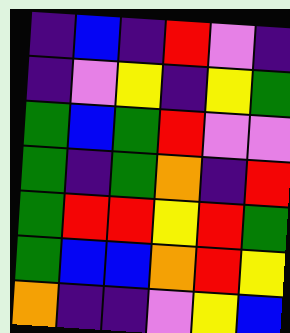[["indigo", "blue", "indigo", "red", "violet", "indigo"], ["indigo", "violet", "yellow", "indigo", "yellow", "green"], ["green", "blue", "green", "red", "violet", "violet"], ["green", "indigo", "green", "orange", "indigo", "red"], ["green", "red", "red", "yellow", "red", "green"], ["green", "blue", "blue", "orange", "red", "yellow"], ["orange", "indigo", "indigo", "violet", "yellow", "blue"]]